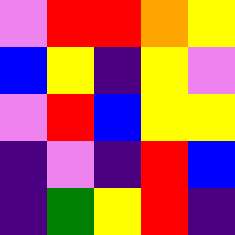[["violet", "red", "red", "orange", "yellow"], ["blue", "yellow", "indigo", "yellow", "violet"], ["violet", "red", "blue", "yellow", "yellow"], ["indigo", "violet", "indigo", "red", "blue"], ["indigo", "green", "yellow", "red", "indigo"]]